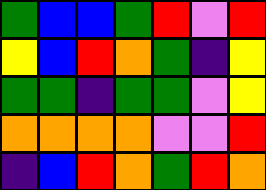[["green", "blue", "blue", "green", "red", "violet", "red"], ["yellow", "blue", "red", "orange", "green", "indigo", "yellow"], ["green", "green", "indigo", "green", "green", "violet", "yellow"], ["orange", "orange", "orange", "orange", "violet", "violet", "red"], ["indigo", "blue", "red", "orange", "green", "red", "orange"]]